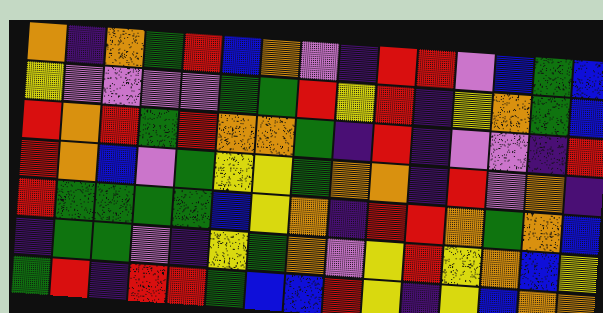[["orange", "indigo", "orange", "green", "red", "blue", "orange", "violet", "indigo", "red", "red", "violet", "blue", "green", "blue"], ["yellow", "violet", "violet", "violet", "violet", "green", "green", "red", "yellow", "red", "indigo", "yellow", "orange", "green", "blue"], ["red", "orange", "red", "green", "red", "orange", "orange", "green", "indigo", "red", "indigo", "violet", "violet", "indigo", "red"], ["red", "orange", "blue", "violet", "green", "yellow", "yellow", "green", "orange", "orange", "indigo", "red", "violet", "orange", "indigo"], ["red", "green", "green", "green", "green", "blue", "yellow", "orange", "indigo", "red", "red", "orange", "green", "orange", "blue"], ["indigo", "green", "green", "violet", "indigo", "yellow", "green", "orange", "violet", "yellow", "red", "yellow", "orange", "blue", "yellow"], ["green", "red", "indigo", "red", "red", "green", "blue", "blue", "red", "yellow", "indigo", "yellow", "blue", "orange", "orange"]]